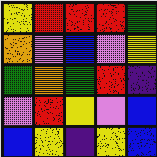[["yellow", "red", "red", "red", "green"], ["orange", "violet", "blue", "violet", "yellow"], ["green", "orange", "green", "red", "indigo"], ["violet", "red", "yellow", "violet", "blue"], ["blue", "yellow", "indigo", "yellow", "blue"]]